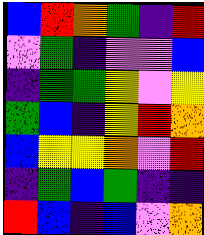[["blue", "red", "orange", "green", "indigo", "red"], ["violet", "green", "indigo", "violet", "violet", "blue"], ["indigo", "green", "green", "yellow", "violet", "yellow"], ["green", "blue", "indigo", "yellow", "red", "orange"], ["blue", "yellow", "yellow", "orange", "violet", "red"], ["indigo", "green", "blue", "green", "indigo", "indigo"], ["red", "blue", "indigo", "blue", "violet", "orange"]]